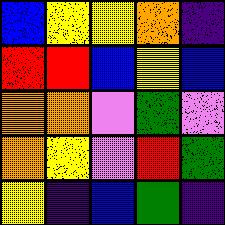[["blue", "yellow", "yellow", "orange", "indigo"], ["red", "red", "blue", "yellow", "blue"], ["orange", "orange", "violet", "green", "violet"], ["orange", "yellow", "violet", "red", "green"], ["yellow", "indigo", "blue", "green", "indigo"]]